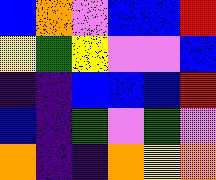[["blue", "orange", "violet", "blue", "blue", "red"], ["yellow", "green", "yellow", "violet", "violet", "blue"], ["indigo", "indigo", "blue", "blue", "blue", "red"], ["blue", "indigo", "green", "violet", "green", "violet"], ["orange", "indigo", "indigo", "orange", "yellow", "orange"]]